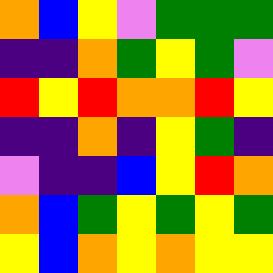[["orange", "blue", "yellow", "violet", "green", "green", "green"], ["indigo", "indigo", "orange", "green", "yellow", "green", "violet"], ["red", "yellow", "red", "orange", "orange", "red", "yellow"], ["indigo", "indigo", "orange", "indigo", "yellow", "green", "indigo"], ["violet", "indigo", "indigo", "blue", "yellow", "red", "orange"], ["orange", "blue", "green", "yellow", "green", "yellow", "green"], ["yellow", "blue", "orange", "yellow", "orange", "yellow", "yellow"]]